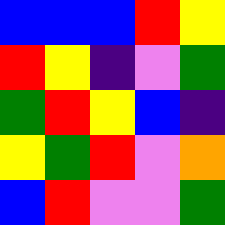[["blue", "blue", "blue", "red", "yellow"], ["red", "yellow", "indigo", "violet", "green"], ["green", "red", "yellow", "blue", "indigo"], ["yellow", "green", "red", "violet", "orange"], ["blue", "red", "violet", "violet", "green"]]